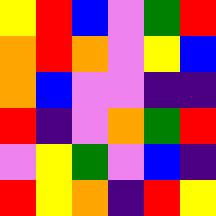[["yellow", "red", "blue", "violet", "green", "red"], ["orange", "red", "orange", "violet", "yellow", "blue"], ["orange", "blue", "violet", "violet", "indigo", "indigo"], ["red", "indigo", "violet", "orange", "green", "red"], ["violet", "yellow", "green", "violet", "blue", "indigo"], ["red", "yellow", "orange", "indigo", "red", "yellow"]]